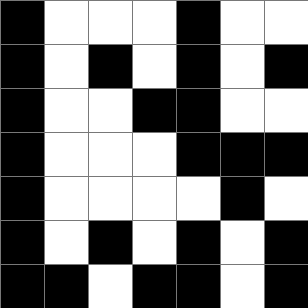[["black", "white", "white", "white", "black", "white", "white"], ["black", "white", "black", "white", "black", "white", "black"], ["black", "white", "white", "black", "black", "white", "white"], ["black", "white", "white", "white", "black", "black", "black"], ["black", "white", "white", "white", "white", "black", "white"], ["black", "white", "black", "white", "black", "white", "black"], ["black", "black", "white", "black", "black", "white", "black"]]